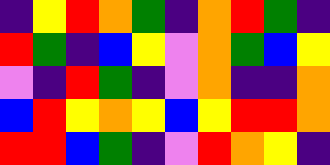[["indigo", "yellow", "red", "orange", "green", "indigo", "orange", "red", "green", "indigo"], ["red", "green", "indigo", "blue", "yellow", "violet", "orange", "green", "blue", "yellow"], ["violet", "indigo", "red", "green", "indigo", "violet", "orange", "indigo", "indigo", "orange"], ["blue", "red", "yellow", "orange", "yellow", "blue", "yellow", "red", "red", "orange"], ["red", "red", "blue", "green", "indigo", "violet", "red", "orange", "yellow", "indigo"]]